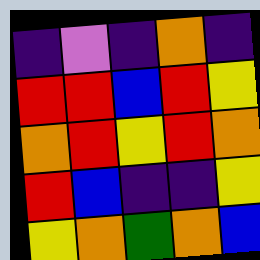[["indigo", "violet", "indigo", "orange", "indigo"], ["red", "red", "blue", "red", "yellow"], ["orange", "red", "yellow", "red", "orange"], ["red", "blue", "indigo", "indigo", "yellow"], ["yellow", "orange", "green", "orange", "blue"]]